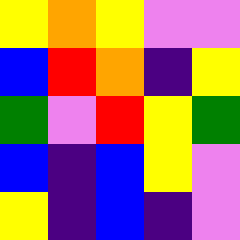[["yellow", "orange", "yellow", "violet", "violet"], ["blue", "red", "orange", "indigo", "yellow"], ["green", "violet", "red", "yellow", "green"], ["blue", "indigo", "blue", "yellow", "violet"], ["yellow", "indigo", "blue", "indigo", "violet"]]